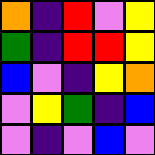[["orange", "indigo", "red", "violet", "yellow"], ["green", "indigo", "red", "red", "yellow"], ["blue", "violet", "indigo", "yellow", "orange"], ["violet", "yellow", "green", "indigo", "blue"], ["violet", "indigo", "violet", "blue", "violet"]]